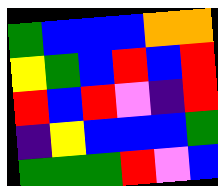[["green", "blue", "blue", "blue", "orange", "orange"], ["yellow", "green", "blue", "red", "blue", "red"], ["red", "blue", "red", "violet", "indigo", "red"], ["indigo", "yellow", "blue", "blue", "blue", "green"], ["green", "green", "green", "red", "violet", "blue"]]